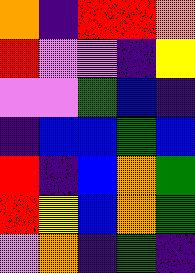[["orange", "indigo", "red", "red", "orange"], ["red", "violet", "violet", "indigo", "yellow"], ["violet", "violet", "green", "blue", "indigo"], ["indigo", "blue", "blue", "green", "blue"], ["red", "indigo", "blue", "orange", "green"], ["red", "yellow", "blue", "orange", "green"], ["violet", "orange", "indigo", "green", "indigo"]]